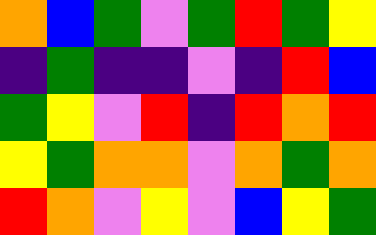[["orange", "blue", "green", "violet", "green", "red", "green", "yellow"], ["indigo", "green", "indigo", "indigo", "violet", "indigo", "red", "blue"], ["green", "yellow", "violet", "red", "indigo", "red", "orange", "red"], ["yellow", "green", "orange", "orange", "violet", "orange", "green", "orange"], ["red", "orange", "violet", "yellow", "violet", "blue", "yellow", "green"]]